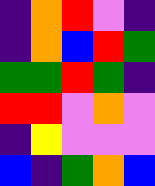[["indigo", "orange", "red", "violet", "indigo"], ["indigo", "orange", "blue", "red", "green"], ["green", "green", "red", "green", "indigo"], ["red", "red", "violet", "orange", "violet"], ["indigo", "yellow", "violet", "violet", "violet"], ["blue", "indigo", "green", "orange", "blue"]]